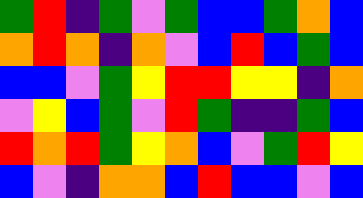[["green", "red", "indigo", "green", "violet", "green", "blue", "blue", "green", "orange", "blue"], ["orange", "red", "orange", "indigo", "orange", "violet", "blue", "red", "blue", "green", "blue"], ["blue", "blue", "violet", "green", "yellow", "red", "red", "yellow", "yellow", "indigo", "orange"], ["violet", "yellow", "blue", "green", "violet", "red", "green", "indigo", "indigo", "green", "blue"], ["red", "orange", "red", "green", "yellow", "orange", "blue", "violet", "green", "red", "yellow"], ["blue", "violet", "indigo", "orange", "orange", "blue", "red", "blue", "blue", "violet", "blue"]]